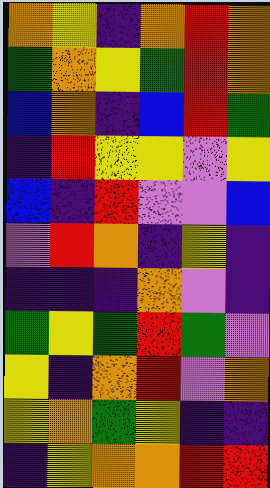[["orange", "yellow", "indigo", "orange", "red", "orange"], ["green", "orange", "yellow", "green", "red", "orange"], ["blue", "orange", "indigo", "blue", "red", "green"], ["indigo", "red", "yellow", "yellow", "violet", "yellow"], ["blue", "indigo", "red", "violet", "violet", "blue"], ["violet", "red", "orange", "indigo", "yellow", "indigo"], ["indigo", "indigo", "indigo", "orange", "violet", "indigo"], ["green", "yellow", "green", "red", "green", "violet"], ["yellow", "indigo", "orange", "red", "violet", "orange"], ["yellow", "orange", "green", "yellow", "indigo", "indigo"], ["indigo", "yellow", "orange", "orange", "red", "red"]]